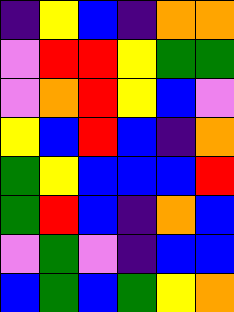[["indigo", "yellow", "blue", "indigo", "orange", "orange"], ["violet", "red", "red", "yellow", "green", "green"], ["violet", "orange", "red", "yellow", "blue", "violet"], ["yellow", "blue", "red", "blue", "indigo", "orange"], ["green", "yellow", "blue", "blue", "blue", "red"], ["green", "red", "blue", "indigo", "orange", "blue"], ["violet", "green", "violet", "indigo", "blue", "blue"], ["blue", "green", "blue", "green", "yellow", "orange"]]